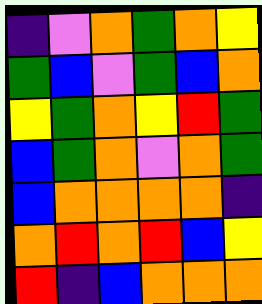[["indigo", "violet", "orange", "green", "orange", "yellow"], ["green", "blue", "violet", "green", "blue", "orange"], ["yellow", "green", "orange", "yellow", "red", "green"], ["blue", "green", "orange", "violet", "orange", "green"], ["blue", "orange", "orange", "orange", "orange", "indigo"], ["orange", "red", "orange", "red", "blue", "yellow"], ["red", "indigo", "blue", "orange", "orange", "orange"]]